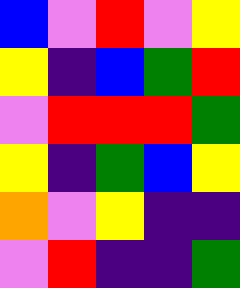[["blue", "violet", "red", "violet", "yellow"], ["yellow", "indigo", "blue", "green", "red"], ["violet", "red", "red", "red", "green"], ["yellow", "indigo", "green", "blue", "yellow"], ["orange", "violet", "yellow", "indigo", "indigo"], ["violet", "red", "indigo", "indigo", "green"]]